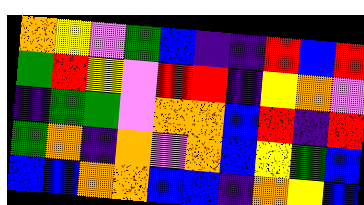[["orange", "yellow", "violet", "green", "blue", "indigo", "indigo", "red", "blue", "red"], ["green", "red", "yellow", "violet", "red", "red", "indigo", "yellow", "orange", "violet"], ["indigo", "green", "green", "violet", "orange", "orange", "blue", "red", "indigo", "red"], ["green", "orange", "indigo", "orange", "violet", "orange", "blue", "yellow", "green", "blue"], ["blue", "blue", "orange", "orange", "blue", "blue", "indigo", "orange", "yellow", "blue"]]